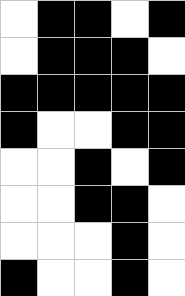[["white", "black", "black", "white", "black"], ["white", "black", "black", "black", "white"], ["black", "black", "black", "black", "black"], ["black", "white", "white", "black", "black"], ["white", "white", "black", "white", "black"], ["white", "white", "black", "black", "white"], ["white", "white", "white", "black", "white"], ["black", "white", "white", "black", "white"]]